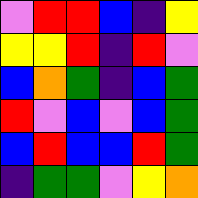[["violet", "red", "red", "blue", "indigo", "yellow"], ["yellow", "yellow", "red", "indigo", "red", "violet"], ["blue", "orange", "green", "indigo", "blue", "green"], ["red", "violet", "blue", "violet", "blue", "green"], ["blue", "red", "blue", "blue", "red", "green"], ["indigo", "green", "green", "violet", "yellow", "orange"]]